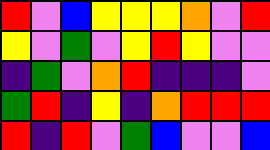[["red", "violet", "blue", "yellow", "yellow", "yellow", "orange", "violet", "red"], ["yellow", "violet", "green", "violet", "yellow", "red", "yellow", "violet", "violet"], ["indigo", "green", "violet", "orange", "red", "indigo", "indigo", "indigo", "violet"], ["green", "red", "indigo", "yellow", "indigo", "orange", "red", "red", "red"], ["red", "indigo", "red", "violet", "green", "blue", "violet", "violet", "blue"]]